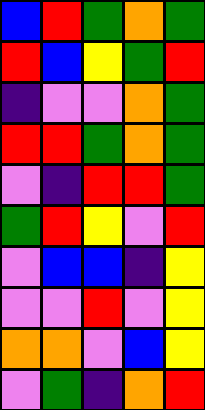[["blue", "red", "green", "orange", "green"], ["red", "blue", "yellow", "green", "red"], ["indigo", "violet", "violet", "orange", "green"], ["red", "red", "green", "orange", "green"], ["violet", "indigo", "red", "red", "green"], ["green", "red", "yellow", "violet", "red"], ["violet", "blue", "blue", "indigo", "yellow"], ["violet", "violet", "red", "violet", "yellow"], ["orange", "orange", "violet", "blue", "yellow"], ["violet", "green", "indigo", "orange", "red"]]